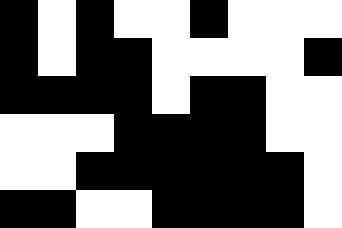[["black", "white", "black", "white", "white", "black", "white", "white", "white"], ["black", "white", "black", "black", "white", "white", "white", "white", "black"], ["black", "black", "black", "black", "white", "black", "black", "white", "white"], ["white", "white", "white", "black", "black", "black", "black", "white", "white"], ["white", "white", "black", "black", "black", "black", "black", "black", "white"], ["black", "black", "white", "white", "black", "black", "black", "black", "white"]]